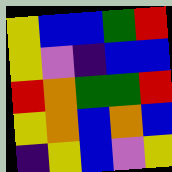[["yellow", "blue", "blue", "green", "red"], ["yellow", "violet", "indigo", "blue", "blue"], ["red", "orange", "green", "green", "red"], ["yellow", "orange", "blue", "orange", "blue"], ["indigo", "yellow", "blue", "violet", "yellow"]]